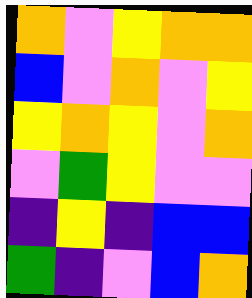[["orange", "violet", "yellow", "orange", "orange"], ["blue", "violet", "orange", "violet", "yellow"], ["yellow", "orange", "yellow", "violet", "orange"], ["violet", "green", "yellow", "violet", "violet"], ["indigo", "yellow", "indigo", "blue", "blue"], ["green", "indigo", "violet", "blue", "orange"]]